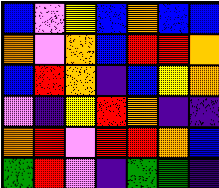[["blue", "violet", "yellow", "blue", "orange", "blue", "blue"], ["orange", "violet", "orange", "blue", "red", "red", "orange"], ["blue", "red", "orange", "indigo", "blue", "yellow", "orange"], ["violet", "indigo", "yellow", "red", "orange", "indigo", "indigo"], ["orange", "red", "violet", "red", "red", "orange", "blue"], ["green", "red", "violet", "indigo", "green", "green", "indigo"]]